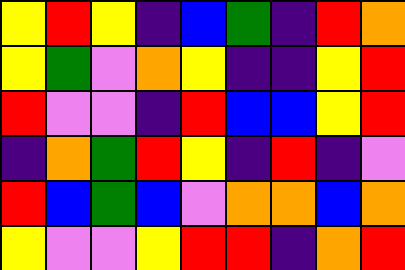[["yellow", "red", "yellow", "indigo", "blue", "green", "indigo", "red", "orange"], ["yellow", "green", "violet", "orange", "yellow", "indigo", "indigo", "yellow", "red"], ["red", "violet", "violet", "indigo", "red", "blue", "blue", "yellow", "red"], ["indigo", "orange", "green", "red", "yellow", "indigo", "red", "indigo", "violet"], ["red", "blue", "green", "blue", "violet", "orange", "orange", "blue", "orange"], ["yellow", "violet", "violet", "yellow", "red", "red", "indigo", "orange", "red"]]